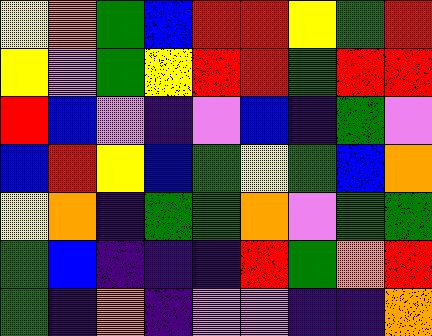[["yellow", "orange", "green", "blue", "red", "red", "yellow", "green", "red"], ["yellow", "violet", "green", "yellow", "red", "red", "green", "red", "red"], ["red", "blue", "violet", "indigo", "violet", "blue", "indigo", "green", "violet"], ["blue", "red", "yellow", "blue", "green", "yellow", "green", "blue", "orange"], ["yellow", "orange", "indigo", "green", "green", "orange", "violet", "green", "green"], ["green", "blue", "indigo", "indigo", "indigo", "red", "green", "orange", "red"], ["green", "indigo", "orange", "indigo", "violet", "violet", "indigo", "indigo", "orange"]]